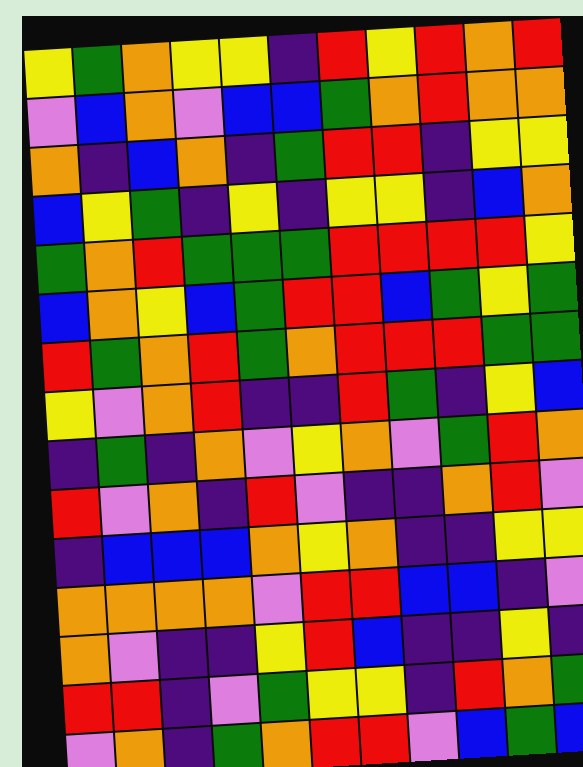[["yellow", "green", "orange", "yellow", "yellow", "indigo", "red", "yellow", "red", "orange", "red"], ["violet", "blue", "orange", "violet", "blue", "blue", "green", "orange", "red", "orange", "orange"], ["orange", "indigo", "blue", "orange", "indigo", "green", "red", "red", "indigo", "yellow", "yellow"], ["blue", "yellow", "green", "indigo", "yellow", "indigo", "yellow", "yellow", "indigo", "blue", "orange"], ["green", "orange", "red", "green", "green", "green", "red", "red", "red", "red", "yellow"], ["blue", "orange", "yellow", "blue", "green", "red", "red", "blue", "green", "yellow", "green"], ["red", "green", "orange", "red", "green", "orange", "red", "red", "red", "green", "green"], ["yellow", "violet", "orange", "red", "indigo", "indigo", "red", "green", "indigo", "yellow", "blue"], ["indigo", "green", "indigo", "orange", "violet", "yellow", "orange", "violet", "green", "red", "orange"], ["red", "violet", "orange", "indigo", "red", "violet", "indigo", "indigo", "orange", "red", "violet"], ["indigo", "blue", "blue", "blue", "orange", "yellow", "orange", "indigo", "indigo", "yellow", "yellow"], ["orange", "orange", "orange", "orange", "violet", "red", "red", "blue", "blue", "indigo", "violet"], ["orange", "violet", "indigo", "indigo", "yellow", "red", "blue", "indigo", "indigo", "yellow", "indigo"], ["red", "red", "indigo", "violet", "green", "yellow", "yellow", "indigo", "red", "orange", "green"], ["violet", "orange", "indigo", "green", "orange", "red", "red", "violet", "blue", "green", "blue"]]